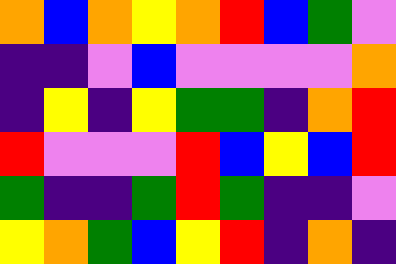[["orange", "blue", "orange", "yellow", "orange", "red", "blue", "green", "violet"], ["indigo", "indigo", "violet", "blue", "violet", "violet", "violet", "violet", "orange"], ["indigo", "yellow", "indigo", "yellow", "green", "green", "indigo", "orange", "red"], ["red", "violet", "violet", "violet", "red", "blue", "yellow", "blue", "red"], ["green", "indigo", "indigo", "green", "red", "green", "indigo", "indigo", "violet"], ["yellow", "orange", "green", "blue", "yellow", "red", "indigo", "orange", "indigo"]]